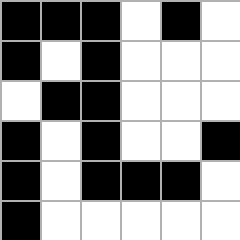[["black", "black", "black", "white", "black", "white"], ["black", "white", "black", "white", "white", "white"], ["white", "black", "black", "white", "white", "white"], ["black", "white", "black", "white", "white", "black"], ["black", "white", "black", "black", "black", "white"], ["black", "white", "white", "white", "white", "white"]]